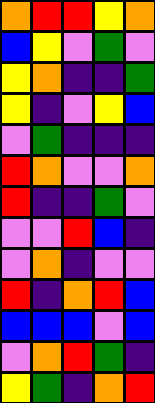[["orange", "red", "red", "yellow", "orange"], ["blue", "yellow", "violet", "green", "violet"], ["yellow", "orange", "indigo", "indigo", "green"], ["yellow", "indigo", "violet", "yellow", "blue"], ["violet", "green", "indigo", "indigo", "indigo"], ["red", "orange", "violet", "violet", "orange"], ["red", "indigo", "indigo", "green", "violet"], ["violet", "violet", "red", "blue", "indigo"], ["violet", "orange", "indigo", "violet", "violet"], ["red", "indigo", "orange", "red", "blue"], ["blue", "blue", "blue", "violet", "blue"], ["violet", "orange", "red", "green", "indigo"], ["yellow", "green", "indigo", "orange", "red"]]